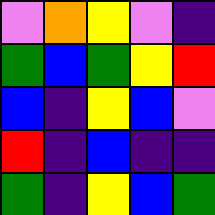[["violet", "orange", "yellow", "violet", "indigo"], ["green", "blue", "green", "yellow", "red"], ["blue", "indigo", "yellow", "blue", "violet"], ["red", "indigo", "blue", "indigo", "indigo"], ["green", "indigo", "yellow", "blue", "green"]]